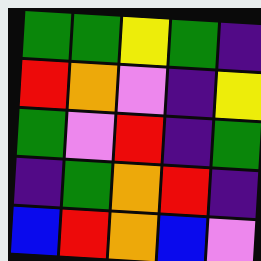[["green", "green", "yellow", "green", "indigo"], ["red", "orange", "violet", "indigo", "yellow"], ["green", "violet", "red", "indigo", "green"], ["indigo", "green", "orange", "red", "indigo"], ["blue", "red", "orange", "blue", "violet"]]